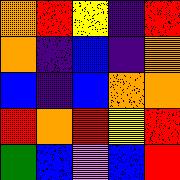[["orange", "red", "yellow", "indigo", "red"], ["orange", "indigo", "blue", "indigo", "orange"], ["blue", "indigo", "blue", "orange", "orange"], ["red", "orange", "red", "yellow", "red"], ["green", "blue", "violet", "blue", "red"]]